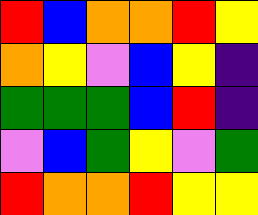[["red", "blue", "orange", "orange", "red", "yellow"], ["orange", "yellow", "violet", "blue", "yellow", "indigo"], ["green", "green", "green", "blue", "red", "indigo"], ["violet", "blue", "green", "yellow", "violet", "green"], ["red", "orange", "orange", "red", "yellow", "yellow"]]